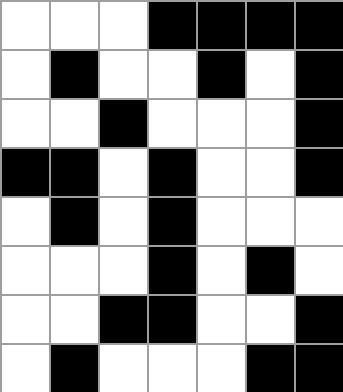[["white", "white", "white", "black", "black", "black", "black"], ["white", "black", "white", "white", "black", "white", "black"], ["white", "white", "black", "white", "white", "white", "black"], ["black", "black", "white", "black", "white", "white", "black"], ["white", "black", "white", "black", "white", "white", "white"], ["white", "white", "white", "black", "white", "black", "white"], ["white", "white", "black", "black", "white", "white", "black"], ["white", "black", "white", "white", "white", "black", "black"]]